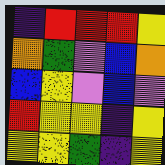[["indigo", "red", "red", "red", "yellow"], ["orange", "green", "violet", "blue", "orange"], ["blue", "yellow", "violet", "blue", "violet"], ["red", "yellow", "yellow", "indigo", "yellow"], ["yellow", "yellow", "green", "indigo", "yellow"]]